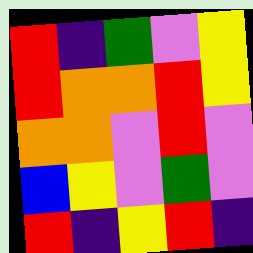[["red", "indigo", "green", "violet", "yellow"], ["red", "orange", "orange", "red", "yellow"], ["orange", "orange", "violet", "red", "violet"], ["blue", "yellow", "violet", "green", "violet"], ["red", "indigo", "yellow", "red", "indigo"]]